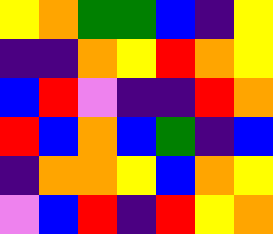[["yellow", "orange", "green", "green", "blue", "indigo", "yellow"], ["indigo", "indigo", "orange", "yellow", "red", "orange", "yellow"], ["blue", "red", "violet", "indigo", "indigo", "red", "orange"], ["red", "blue", "orange", "blue", "green", "indigo", "blue"], ["indigo", "orange", "orange", "yellow", "blue", "orange", "yellow"], ["violet", "blue", "red", "indigo", "red", "yellow", "orange"]]